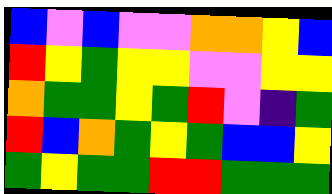[["blue", "violet", "blue", "violet", "violet", "orange", "orange", "yellow", "blue"], ["red", "yellow", "green", "yellow", "yellow", "violet", "violet", "yellow", "yellow"], ["orange", "green", "green", "yellow", "green", "red", "violet", "indigo", "green"], ["red", "blue", "orange", "green", "yellow", "green", "blue", "blue", "yellow"], ["green", "yellow", "green", "green", "red", "red", "green", "green", "green"]]